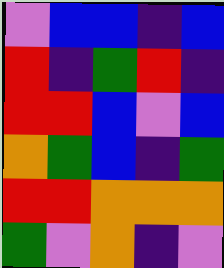[["violet", "blue", "blue", "indigo", "blue"], ["red", "indigo", "green", "red", "indigo"], ["red", "red", "blue", "violet", "blue"], ["orange", "green", "blue", "indigo", "green"], ["red", "red", "orange", "orange", "orange"], ["green", "violet", "orange", "indigo", "violet"]]